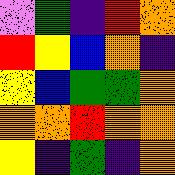[["violet", "green", "indigo", "red", "orange"], ["red", "yellow", "blue", "orange", "indigo"], ["yellow", "blue", "green", "green", "orange"], ["orange", "orange", "red", "orange", "orange"], ["yellow", "indigo", "green", "indigo", "orange"]]